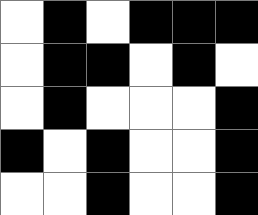[["white", "black", "white", "black", "black", "black"], ["white", "black", "black", "white", "black", "white"], ["white", "black", "white", "white", "white", "black"], ["black", "white", "black", "white", "white", "black"], ["white", "white", "black", "white", "white", "black"]]